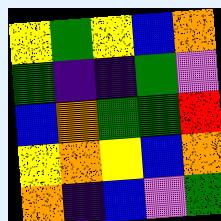[["yellow", "green", "yellow", "blue", "orange"], ["green", "indigo", "indigo", "green", "violet"], ["blue", "orange", "green", "green", "red"], ["yellow", "orange", "yellow", "blue", "orange"], ["orange", "indigo", "blue", "violet", "green"]]